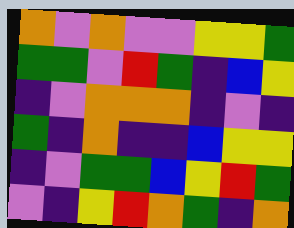[["orange", "violet", "orange", "violet", "violet", "yellow", "yellow", "green"], ["green", "green", "violet", "red", "green", "indigo", "blue", "yellow"], ["indigo", "violet", "orange", "orange", "orange", "indigo", "violet", "indigo"], ["green", "indigo", "orange", "indigo", "indigo", "blue", "yellow", "yellow"], ["indigo", "violet", "green", "green", "blue", "yellow", "red", "green"], ["violet", "indigo", "yellow", "red", "orange", "green", "indigo", "orange"]]